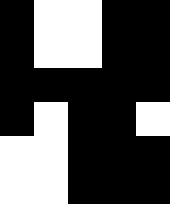[["black", "white", "white", "black", "black"], ["black", "white", "white", "black", "black"], ["black", "black", "black", "black", "black"], ["black", "white", "black", "black", "white"], ["white", "white", "black", "black", "black"], ["white", "white", "black", "black", "black"]]